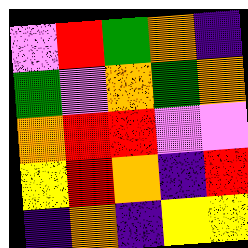[["violet", "red", "green", "orange", "indigo"], ["green", "violet", "orange", "green", "orange"], ["orange", "red", "red", "violet", "violet"], ["yellow", "red", "orange", "indigo", "red"], ["indigo", "orange", "indigo", "yellow", "yellow"]]